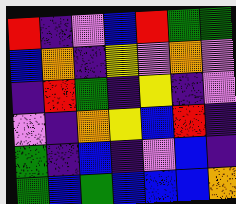[["red", "indigo", "violet", "blue", "red", "green", "green"], ["blue", "orange", "indigo", "yellow", "violet", "orange", "violet"], ["indigo", "red", "green", "indigo", "yellow", "indigo", "violet"], ["violet", "indigo", "orange", "yellow", "blue", "red", "indigo"], ["green", "indigo", "blue", "indigo", "violet", "blue", "indigo"], ["green", "blue", "green", "blue", "blue", "blue", "orange"]]